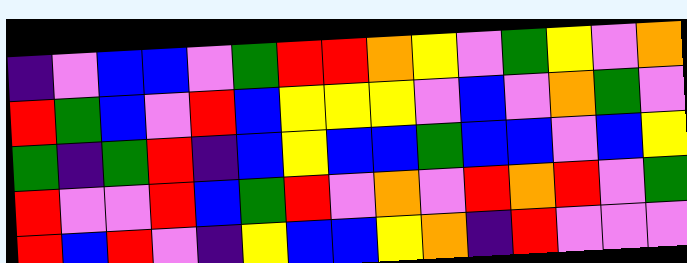[["indigo", "violet", "blue", "blue", "violet", "green", "red", "red", "orange", "yellow", "violet", "green", "yellow", "violet", "orange"], ["red", "green", "blue", "violet", "red", "blue", "yellow", "yellow", "yellow", "violet", "blue", "violet", "orange", "green", "violet"], ["green", "indigo", "green", "red", "indigo", "blue", "yellow", "blue", "blue", "green", "blue", "blue", "violet", "blue", "yellow"], ["red", "violet", "violet", "red", "blue", "green", "red", "violet", "orange", "violet", "red", "orange", "red", "violet", "green"], ["red", "blue", "red", "violet", "indigo", "yellow", "blue", "blue", "yellow", "orange", "indigo", "red", "violet", "violet", "violet"]]